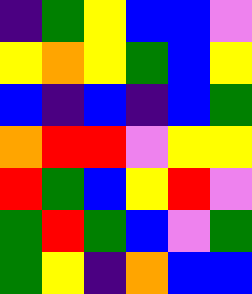[["indigo", "green", "yellow", "blue", "blue", "violet"], ["yellow", "orange", "yellow", "green", "blue", "yellow"], ["blue", "indigo", "blue", "indigo", "blue", "green"], ["orange", "red", "red", "violet", "yellow", "yellow"], ["red", "green", "blue", "yellow", "red", "violet"], ["green", "red", "green", "blue", "violet", "green"], ["green", "yellow", "indigo", "orange", "blue", "blue"]]